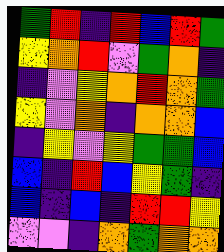[["green", "red", "indigo", "red", "blue", "red", "green"], ["yellow", "orange", "red", "violet", "green", "orange", "indigo"], ["indigo", "violet", "yellow", "orange", "red", "orange", "green"], ["yellow", "violet", "orange", "indigo", "orange", "orange", "blue"], ["indigo", "yellow", "violet", "yellow", "green", "green", "blue"], ["blue", "indigo", "red", "blue", "yellow", "green", "indigo"], ["blue", "indigo", "blue", "indigo", "red", "red", "yellow"], ["violet", "violet", "indigo", "orange", "green", "orange", "orange"]]